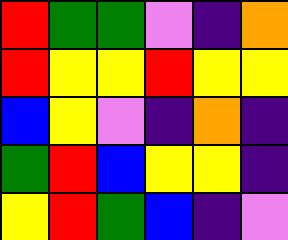[["red", "green", "green", "violet", "indigo", "orange"], ["red", "yellow", "yellow", "red", "yellow", "yellow"], ["blue", "yellow", "violet", "indigo", "orange", "indigo"], ["green", "red", "blue", "yellow", "yellow", "indigo"], ["yellow", "red", "green", "blue", "indigo", "violet"]]